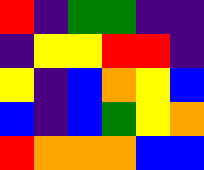[["red", "indigo", "green", "green", "indigo", "indigo"], ["indigo", "yellow", "yellow", "red", "red", "indigo"], ["yellow", "indigo", "blue", "orange", "yellow", "blue"], ["blue", "indigo", "blue", "green", "yellow", "orange"], ["red", "orange", "orange", "orange", "blue", "blue"]]